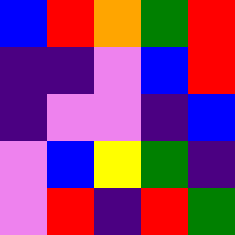[["blue", "red", "orange", "green", "red"], ["indigo", "indigo", "violet", "blue", "red"], ["indigo", "violet", "violet", "indigo", "blue"], ["violet", "blue", "yellow", "green", "indigo"], ["violet", "red", "indigo", "red", "green"]]